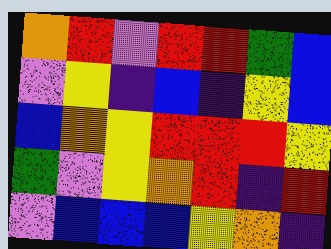[["orange", "red", "violet", "red", "red", "green", "blue"], ["violet", "yellow", "indigo", "blue", "indigo", "yellow", "blue"], ["blue", "orange", "yellow", "red", "red", "red", "yellow"], ["green", "violet", "yellow", "orange", "red", "indigo", "red"], ["violet", "blue", "blue", "blue", "yellow", "orange", "indigo"]]